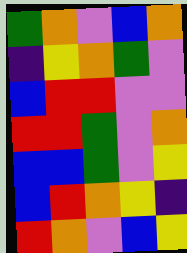[["green", "orange", "violet", "blue", "orange"], ["indigo", "yellow", "orange", "green", "violet"], ["blue", "red", "red", "violet", "violet"], ["red", "red", "green", "violet", "orange"], ["blue", "blue", "green", "violet", "yellow"], ["blue", "red", "orange", "yellow", "indigo"], ["red", "orange", "violet", "blue", "yellow"]]